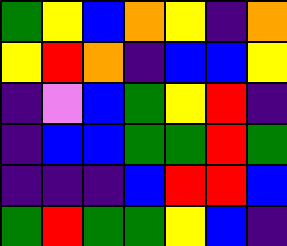[["green", "yellow", "blue", "orange", "yellow", "indigo", "orange"], ["yellow", "red", "orange", "indigo", "blue", "blue", "yellow"], ["indigo", "violet", "blue", "green", "yellow", "red", "indigo"], ["indigo", "blue", "blue", "green", "green", "red", "green"], ["indigo", "indigo", "indigo", "blue", "red", "red", "blue"], ["green", "red", "green", "green", "yellow", "blue", "indigo"]]